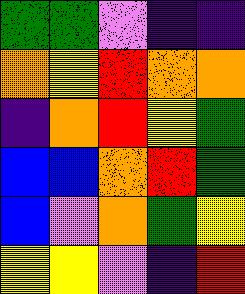[["green", "green", "violet", "indigo", "indigo"], ["orange", "yellow", "red", "orange", "orange"], ["indigo", "orange", "red", "yellow", "green"], ["blue", "blue", "orange", "red", "green"], ["blue", "violet", "orange", "green", "yellow"], ["yellow", "yellow", "violet", "indigo", "red"]]